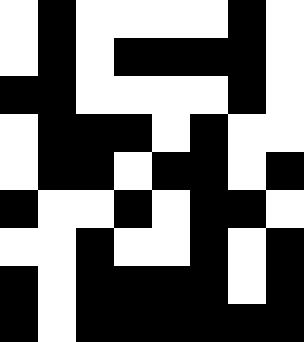[["white", "black", "white", "white", "white", "white", "black", "white"], ["white", "black", "white", "black", "black", "black", "black", "white"], ["black", "black", "white", "white", "white", "white", "black", "white"], ["white", "black", "black", "black", "white", "black", "white", "white"], ["white", "black", "black", "white", "black", "black", "white", "black"], ["black", "white", "white", "black", "white", "black", "black", "white"], ["white", "white", "black", "white", "white", "black", "white", "black"], ["black", "white", "black", "black", "black", "black", "white", "black"], ["black", "white", "black", "black", "black", "black", "black", "black"]]